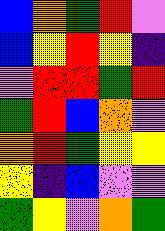[["blue", "orange", "green", "red", "violet"], ["blue", "yellow", "red", "yellow", "indigo"], ["violet", "red", "red", "green", "red"], ["green", "red", "blue", "orange", "violet"], ["orange", "red", "green", "yellow", "yellow"], ["yellow", "indigo", "blue", "violet", "violet"], ["green", "yellow", "violet", "orange", "green"]]